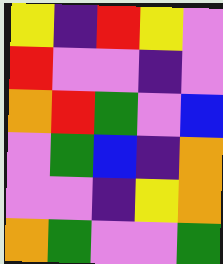[["yellow", "indigo", "red", "yellow", "violet"], ["red", "violet", "violet", "indigo", "violet"], ["orange", "red", "green", "violet", "blue"], ["violet", "green", "blue", "indigo", "orange"], ["violet", "violet", "indigo", "yellow", "orange"], ["orange", "green", "violet", "violet", "green"]]